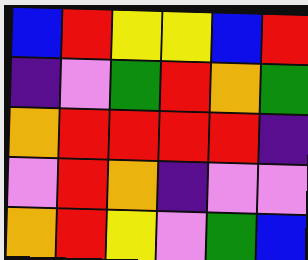[["blue", "red", "yellow", "yellow", "blue", "red"], ["indigo", "violet", "green", "red", "orange", "green"], ["orange", "red", "red", "red", "red", "indigo"], ["violet", "red", "orange", "indigo", "violet", "violet"], ["orange", "red", "yellow", "violet", "green", "blue"]]